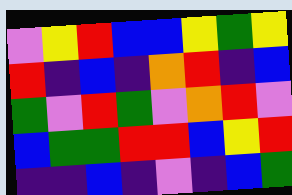[["violet", "yellow", "red", "blue", "blue", "yellow", "green", "yellow"], ["red", "indigo", "blue", "indigo", "orange", "red", "indigo", "blue"], ["green", "violet", "red", "green", "violet", "orange", "red", "violet"], ["blue", "green", "green", "red", "red", "blue", "yellow", "red"], ["indigo", "indigo", "blue", "indigo", "violet", "indigo", "blue", "green"]]